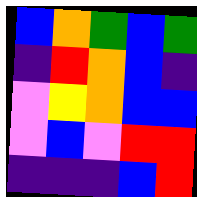[["blue", "orange", "green", "blue", "green"], ["indigo", "red", "orange", "blue", "indigo"], ["violet", "yellow", "orange", "blue", "blue"], ["violet", "blue", "violet", "red", "red"], ["indigo", "indigo", "indigo", "blue", "red"]]